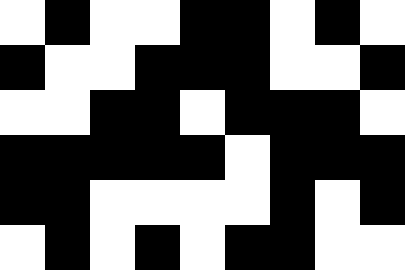[["white", "black", "white", "white", "black", "black", "white", "black", "white"], ["black", "white", "white", "black", "black", "black", "white", "white", "black"], ["white", "white", "black", "black", "white", "black", "black", "black", "white"], ["black", "black", "black", "black", "black", "white", "black", "black", "black"], ["black", "black", "white", "white", "white", "white", "black", "white", "black"], ["white", "black", "white", "black", "white", "black", "black", "white", "white"]]